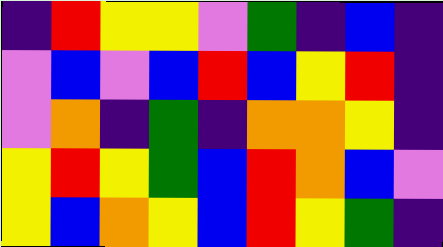[["indigo", "red", "yellow", "yellow", "violet", "green", "indigo", "blue", "indigo"], ["violet", "blue", "violet", "blue", "red", "blue", "yellow", "red", "indigo"], ["violet", "orange", "indigo", "green", "indigo", "orange", "orange", "yellow", "indigo"], ["yellow", "red", "yellow", "green", "blue", "red", "orange", "blue", "violet"], ["yellow", "blue", "orange", "yellow", "blue", "red", "yellow", "green", "indigo"]]